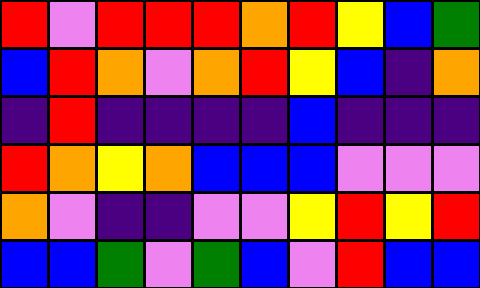[["red", "violet", "red", "red", "red", "orange", "red", "yellow", "blue", "green"], ["blue", "red", "orange", "violet", "orange", "red", "yellow", "blue", "indigo", "orange"], ["indigo", "red", "indigo", "indigo", "indigo", "indigo", "blue", "indigo", "indigo", "indigo"], ["red", "orange", "yellow", "orange", "blue", "blue", "blue", "violet", "violet", "violet"], ["orange", "violet", "indigo", "indigo", "violet", "violet", "yellow", "red", "yellow", "red"], ["blue", "blue", "green", "violet", "green", "blue", "violet", "red", "blue", "blue"]]